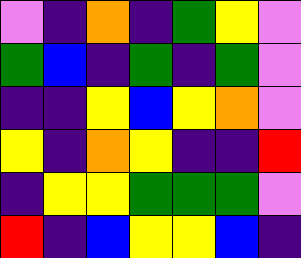[["violet", "indigo", "orange", "indigo", "green", "yellow", "violet"], ["green", "blue", "indigo", "green", "indigo", "green", "violet"], ["indigo", "indigo", "yellow", "blue", "yellow", "orange", "violet"], ["yellow", "indigo", "orange", "yellow", "indigo", "indigo", "red"], ["indigo", "yellow", "yellow", "green", "green", "green", "violet"], ["red", "indigo", "blue", "yellow", "yellow", "blue", "indigo"]]